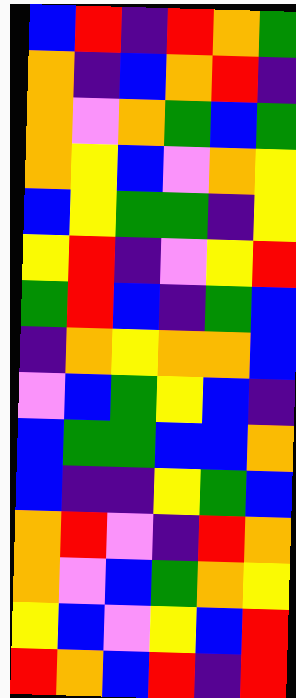[["blue", "red", "indigo", "red", "orange", "green"], ["orange", "indigo", "blue", "orange", "red", "indigo"], ["orange", "violet", "orange", "green", "blue", "green"], ["orange", "yellow", "blue", "violet", "orange", "yellow"], ["blue", "yellow", "green", "green", "indigo", "yellow"], ["yellow", "red", "indigo", "violet", "yellow", "red"], ["green", "red", "blue", "indigo", "green", "blue"], ["indigo", "orange", "yellow", "orange", "orange", "blue"], ["violet", "blue", "green", "yellow", "blue", "indigo"], ["blue", "green", "green", "blue", "blue", "orange"], ["blue", "indigo", "indigo", "yellow", "green", "blue"], ["orange", "red", "violet", "indigo", "red", "orange"], ["orange", "violet", "blue", "green", "orange", "yellow"], ["yellow", "blue", "violet", "yellow", "blue", "red"], ["red", "orange", "blue", "red", "indigo", "red"]]